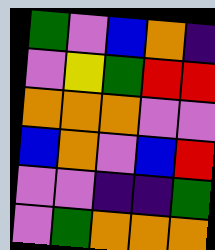[["green", "violet", "blue", "orange", "indigo"], ["violet", "yellow", "green", "red", "red"], ["orange", "orange", "orange", "violet", "violet"], ["blue", "orange", "violet", "blue", "red"], ["violet", "violet", "indigo", "indigo", "green"], ["violet", "green", "orange", "orange", "orange"]]